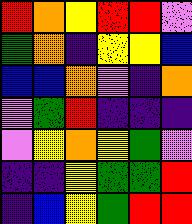[["red", "orange", "yellow", "red", "red", "violet"], ["green", "orange", "indigo", "yellow", "yellow", "blue"], ["blue", "blue", "orange", "violet", "indigo", "orange"], ["violet", "green", "red", "indigo", "indigo", "indigo"], ["violet", "yellow", "orange", "yellow", "green", "violet"], ["indigo", "indigo", "yellow", "green", "green", "red"], ["indigo", "blue", "yellow", "green", "red", "red"]]